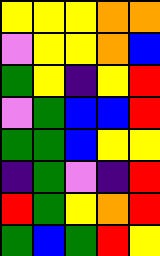[["yellow", "yellow", "yellow", "orange", "orange"], ["violet", "yellow", "yellow", "orange", "blue"], ["green", "yellow", "indigo", "yellow", "red"], ["violet", "green", "blue", "blue", "red"], ["green", "green", "blue", "yellow", "yellow"], ["indigo", "green", "violet", "indigo", "red"], ["red", "green", "yellow", "orange", "red"], ["green", "blue", "green", "red", "yellow"]]